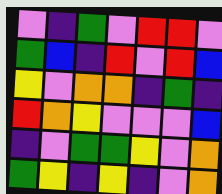[["violet", "indigo", "green", "violet", "red", "red", "violet"], ["green", "blue", "indigo", "red", "violet", "red", "blue"], ["yellow", "violet", "orange", "orange", "indigo", "green", "indigo"], ["red", "orange", "yellow", "violet", "violet", "violet", "blue"], ["indigo", "violet", "green", "green", "yellow", "violet", "orange"], ["green", "yellow", "indigo", "yellow", "indigo", "violet", "orange"]]